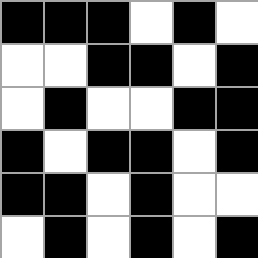[["black", "black", "black", "white", "black", "white"], ["white", "white", "black", "black", "white", "black"], ["white", "black", "white", "white", "black", "black"], ["black", "white", "black", "black", "white", "black"], ["black", "black", "white", "black", "white", "white"], ["white", "black", "white", "black", "white", "black"]]